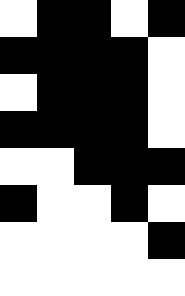[["white", "black", "black", "white", "black"], ["black", "black", "black", "black", "white"], ["white", "black", "black", "black", "white"], ["black", "black", "black", "black", "white"], ["white", "white", "black", "black", "black"], ["black", "white", "white", "black", "white"], ["white", "white", "white", "white", "black"], ["white", "white", "white", "white", "white"]]